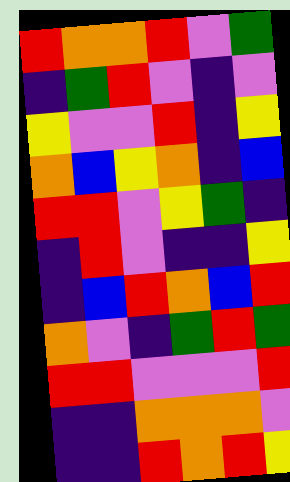[["red", "orange", "orange", "red", "violet", "green"], ["indigo", "green", "red", "violet", "indigo", "violet"], ["yellow", "violet", "violet", "red", "indigo", "yellow"], ["orange", "blue", "yellow", "orange", "indigo", "blue"], ["red", "red", "violet", "yellow", "green", "indigo"], ["indigo", "red", "violet", "indigo", "indigo", "yellow"], ["indigo", "blue", "red", "orange", "blue", "red"], ["orange", "violet", "indigo", "green", "red", "green"], ["red", "red", "violet", "violet", "violet", "red"], ["indigo", "indigo", "orange", "orange", "orange", "violet"], ["indigo", "indigo", "red", "orange", "red", "yellow"]]